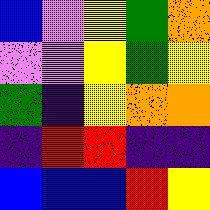[["blue", "violet", "yellow", "green", "orange"], ["violet", "violet", "yellow", "green", "yellow"], ["green", "indigo", "yellow", "orange", "orange"], ["indigo", "red", "red", "indigo", "indigo"], ["blue", "blue", "blue", "red", "yellow"]]